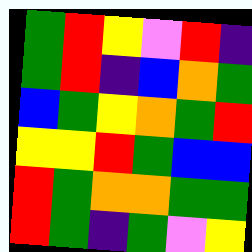[["green", "red", "yellow", "violet", "red", "indigo"], ["green", "red", "indigo", "blue", "orange", "green"], ["blue", "green", "yellow", "orange", "green", "red"], ["yellow", "yellow", "red", "green", "blue", "blue"], ["red", "green", "orange", "orange", "green", "green"], ["red", "green", "indigo", "green", "violet", "yellow"]]